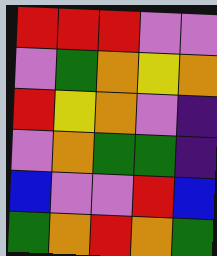[["red", "red", "red", "violet", "violet"], ["violet", "green", "orange", "yellow", "orange"], ["red", "yellow", "orange", "violet", "indigo"], ["violet", "orange", "green", "green", "indigo"], ["blue", "violet", "violet", "red", "blue"], ["green", "orange", "red", "orange", "green"]]